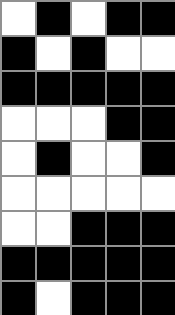[["white", "black", "white", "black", "black"], ["black", "white", "black", "white", "white"], ["black", "black", "black", "black", "black"], ["white", "white", "white", "black", "black"], ["white", "black", "white", "white", "black"], ["white", "white", "white", "white", "white"], ["white", "white", "black", "black", "black"], ["black", "black", "black", "black", "black"], ["black", "white", "black", "black", "black"]]